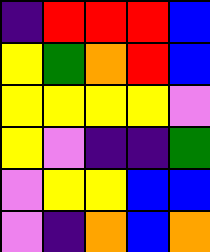[["indigo", "red", "red", "red", "blue"], ["yellow", "green", "orange", "red", "blue"], ["yellow", "yellow", "yellow", "yellow", "violet"], ["yellow", "violet", "indigo", "indigo", "green"], ["violet", "yellow", "yellow", "blue", "blue"], ["violet", "indigo", "orange", "blue", "orange"]]